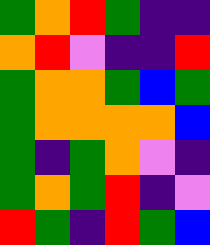[["green", "orange", "red", "green", "indigo", "indigo"], ["orange", "red", "violet", "indigo", "indigo", "red"], ["green", "orange", "orange", "green", "blue", "green"], ["green", "orange", "orange", "orange", "orange", "blue"], ["green", "indigo", "green", "orange", "violet", "indigo"], ["green", "orange", "green", "red", "indigo", "violet"], ["red", "green", "indigo", "red", "green", "blue"]]